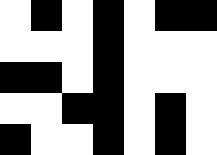[["white", "black", "white", "black", "white", "black", "black"], ["white", "white", "white", "black", "white", "white", "white"], ["black", "black", "white", "black", "white", "white", "white"], ["white", "white", "black", "black", "white", "black", "white"], ["black", "white", "white", "black", "white", "black", "white"]]